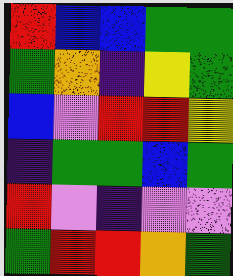[["red", "blue", "blue", "green", "green"], ["green", "orange", "indigo", "yellow", "green"], ["blue", "violet", "red", "red", "yellow"], ["indigo", "green", "green", "blue", "green"], ["red", "violet", "indigo", "violet", "violet"], ["green", "red", "red", "orange", "green"]]